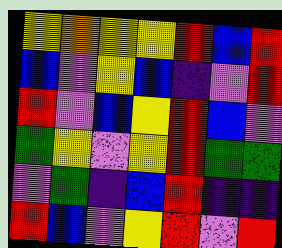[["yellow", "orange", "yellow", "yellow", "red", "blue", "red"], ["blue", "violet", "yellow", "blue", "indigo", "violet", "red"], ["red", "violet", "blue", "yellow", "red", "blue", "violet"], ["green", "yellow", "violet", "yellow", "red", "green", "green"], ["violet", "green", "indigo", "blue", "red", "indigo", "indigo"], ["red", "blue", "violet", "yellow", "red", "violet", "red"]]